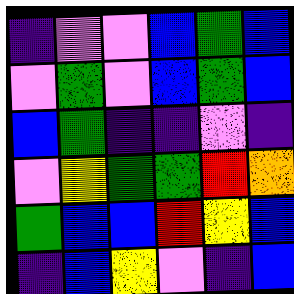[["indigo", "violet", "violet", "blue", "green", "blue"], ["violet", "green", "violet", "blue", "green", "blue"], ["blue", "green", "indigo", "indigo", "violet", "indigo"], ["violet", "yellow", "green", "green", "red", "orange"], ["green", "blue", "blue", "red", "yellow", "blue"], ["indigo", "blue", "yellow", "violet", "indigo", "blue"]]